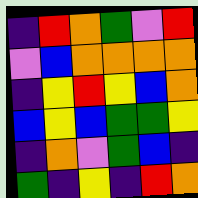[["indigo", "red", "orange", "green", "violet", "red"], ["violet", "blue", "orange", "orange", "orange", "orange"], ["indigo", "yellow", "red", "yellow", "blue", "orange"], ["blue", "yellow", "blue", "green", "green", "yellow"], ["indigo", "orange", "violet", "green", "blue", "indigo"], ["green", "indigo", "yellow", "indigo", "red", "orange"]]